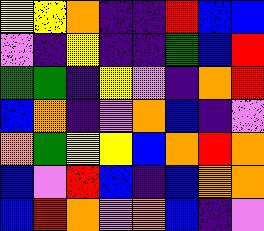[["yellow", "yellow", "orange", "indigo", "indigo", "red", "blue", "blue"], ["violet", "indigo", "yellow", "indigo", "indigo", "green", "blue", "red"], ["green", "green", "indigo", "yellow", "violet", "indigo", "orange", "red"], ["blue", "orange", "indigo", "violet", "orange", "blue", "indigo", "violet"], ["orange", "green", "yellow", "yellow", "blue", "orange", "red", "orange"], ["blue", "violet", "red", "blue", "indigo", "blue", "orange", "orange"], ["blue", "red", "orange", "violet", "orange", "blue", "indigo", "violet"]]